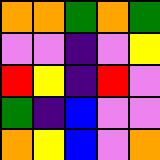[["orange", "orange", "green", "orange", "green"], ["violet", "violet", "indigo", "violet", "yellow"], ["red", "yellow", "indigo", "red", "violet"], ["green", "indigo", "blue", "violet", "violet"], ["orange", "yellow", "blue", "violet", "orange"]]